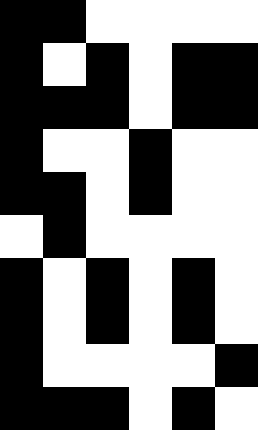[["black", "black", "white", "white", "white", "white"], ["black", "white", "black", "white", "black", "black"], ["black", "black", "black", "white", "black", "black"], ["black", "white", "white", "black", "white", "white"], ["black", "black", "white", "black", "white", "white"], ["white", "black", "white", "white", "white", "white"], ["black", "white", "black", "white", "black", "white"], ["black", "white", "black", "white", "black", "white"], ["black", "white", "white", "white", "white", "black"], ["black", "black", "black", "white", "black", "white"]]